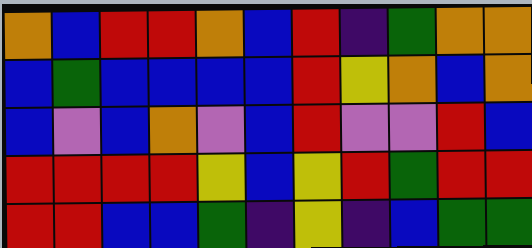[["orange", "blue", "red", "red", "orange", "blue", "red", "indigo", "green", "orange", "orange"], ["blue", "green", "blue", "blue", "blue", "blue", "red", "yellow", "orange", "blue", "orange"], ["blue", "violet", "blue", "orange", "violet", "blue", "red", "violet", "violet", "red", "blue"], ["red", "red", "red", "red", "yellow", "blue", "yellow", "red", "green", "red", "red"], ["red", "red", "blue", "blue", "green", "indigo", "yellow", "indigo", "blue", "green", "green"]]